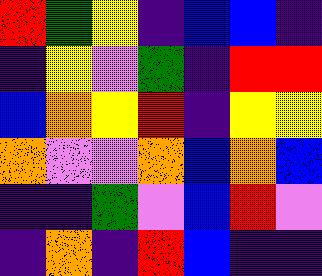[["red", "green", "yellow", "indigo", "blue", "blue", "indigo"], ["indigo", "yellow", "violet", "green", "indigo", "red", "red"], ["blue", "orange", "yellow", "red", "indigo", "yellow", "yellow"], ["orange", "violet", "violet", "orange", "blue", "orange", "blue"], ["indigo", "indigo", "green", "violet", "blue", "red", "violet"], ["indigo", "orange", "indigo", "red", "blue", "indigo", "indigo"]]